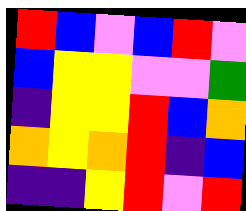[["red", "blue", "violet", "blue", "red", "violet"], ["blue", "yellow", "yellow", "violet", "violet", "green"], ["indigo", "yellow", "yellow", "red", "blue", "orange"], ["orange", "yellow", "orange", "red", "indigo", "blue"], ["indigo", "indigo", "yellow", "red", "violet", "red"]]